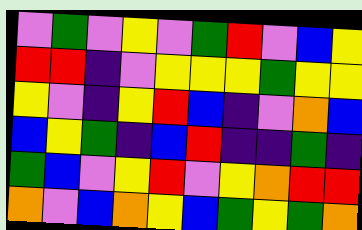[["violet", "green", "violet", "yellow", "violet", "green", "red", "violet", "blue", "yellow"], ["red", "red", "indigo", "violet", "yellow", "yellow", "yellow", "green", "yellow", "yellow"], ["yellow", "violet", "indigo", "yellow", "red", "blue", "indigo", "violet", "orange", "blue"], ["blue", "yellow", "green", "indigo", "blue", "red", "indigo", "indigo", "green", "indigo"], ["green", "blue", "violet", "yellow", "red", "violet", "yellow", "orange", "red", "red"], ["orange", "violet", "blue", "orange", "yellow", "blue", "green", "yellow", "green", "orange"]]